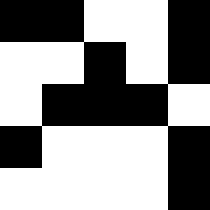[["black", "black", "white", "white", "black"], ["white", "white", "black", "white", "black"], ["white", "black", "black", "black", "white"], ["black", "white", "white", "white", "black"], ["white", "white", "white", "white", "black"]]